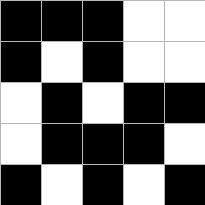[["black", "black", "black", "white", "white"], ["black", "white", "black", "white", "white"], ["white", "black", "white", "black", "black"], ["white", "black", "black", "black", "white"], ["black", "white", "black", "white", "black"]]